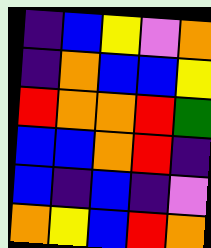[["indigo", "blue", "yellow", "violet", "orange"], ["indigo", "orange", "blue", "blue", "yellow"], ["red", "orange", "orange", "red", "green"], ["blue", "blue", "orange", "red", "indigo"], ["blue", "indigo", "blue", "indigo", "violet"], ["orange", "yellow", "blue", "red", "orange"]]